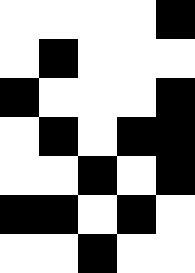[["white", "white", "white", "white", "black"], ["white", "black", "white", "white", "white"], ["black", "white", "white", "white", "black"], ["white", "black", "white", "black", "black"], ["white", "white", "black", "white", "black"], ["black", "black", "white", "black", "white"], ["white", "white", "black", "white", "white"]]